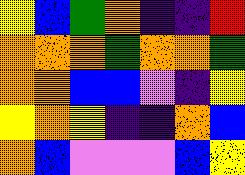[["yellow", "blue", "green", "orange", "indigo", "indigo", "red"], ["orange", "orange", "orange", "green", "orange", "orange", "green"], ["orange", "orange", "blue", "blue", "violet", "indigo", "yellow"], ["yellow", "orange", "yellow", "indigo", "indigo", "orange", "blue"], ["orange", "blue", "violet", "violet", "violet", "blue", "yellow"]]